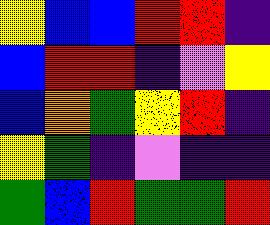[["yellow", "blue", "blue", "red", "red", "indigo"], ["blue", "red", "red", "indigo", "violet", "yellow"], ["blue", "orange", "green", "yellow", "red", "indigo"], ["yellow", "green", "indigo", "violet", "indigo", "indigo"], ["green", "blue", "red", "green", "green", "red"]]